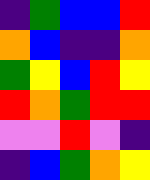[["indigo", "green", "blue", "blue", "red"], ["orange", "blue", "indigo", "indigo", "orange"], ["green", "yellow", "blue", "red", "yellow"], ["red", "orange", "green", "red", "red"], ["violet", "violet", "red", "violet", "indigo"], ["indigo", "blue", "green", "orange", "yellow"]]